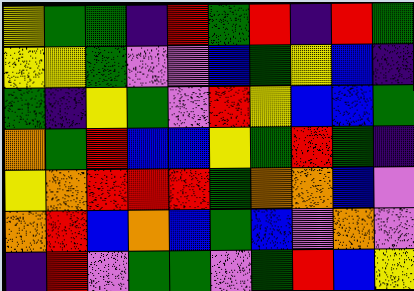[["yellow", "green", "green", "indigo", "red", "green", "red", "indigo", "red", "green"], ["yellow", "yellow", "green", "violet", "violet", "blue", "green", "yellow", "blue", "indigo"], ["green", "indigo", "yellow", "green", "violet", "red", "yellow", "blue", "blue", "green"], ["orange", "green", "red", "blue", "blue", "yellow", "green", "red", "green", "indigo"], ["yellow", "orange", "red", "red", "red", "green", "orange", "orange", "blue", "violet"], ["orange", "red", "blue", "orange", "blue", "green", "blue", "violet", "orange", "violet"], ["indigo", "red", "violet", "green", "green", "violet", "green", "red", "blue", "yellow"]]